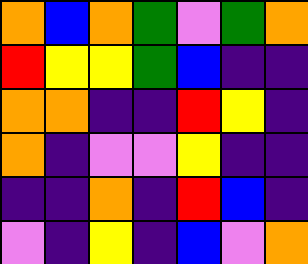[["orange", "blue", "orange", "green", "violet", "green", "orange"], ["red", "yellow", "yellow", "green", "blue", "indigo", "indigo"], ["orange", "orange", "indigo", "indigo", "red", "yellow", "indigo"], ["orange", "indigo", "violet", "violet", "yellow", "indigo", "indigo"], ["indigo", "indigo", "orange", "indigo", "red", "blue", "indigo"], ["violet", "indigo", "yellow", "indigo", "blue", "violet", "orange"]]